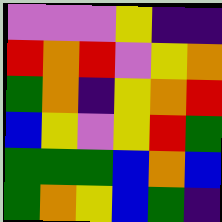[["violet", "violet", "violet", "yellow", "indigo", "indigo"], ["red", "orange", "red", "violet", "yellow", "orange"], ["green", "orange", "indigo", "yellow", "orange", "red"], ["blue", "yellow", "violet", "yellow", "red", "green"], ["green", "green", "green", "blue", "orange", "blue"], ["green", "orange", "yellow", "blue", "green", "indigo"]]